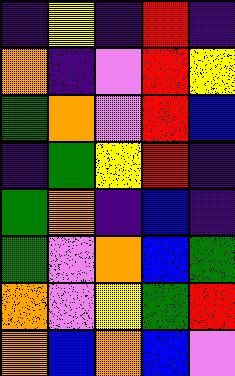[["indigo", "yellow", "indigo", "red", "indigo"], ["orange", "indigo", "violet", "red", "yellow"], ["green", "orange", "violet", "red", "blue"], ["indigo", "green", "yellow", "red", "indigo"], ["green", "orange", "indigo", "blue", "indigo"], ["green", "violet", "orange", "blue", "green"], ["orange", "violet", "yellow", "green", "red"], ["orange", "blue", "orange", "blue", "violet"]]